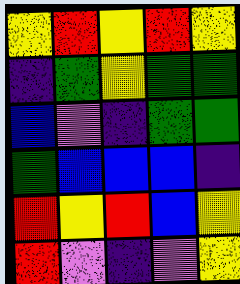[["yellow", "red", "yellow", "red", "yellow"], ["indigo", "green", "yellow", "green", "green"], ["blue", "violet", "indigo", "green", "green"], ["green", "blue", "blue", "blue", "indigo"], ["red", "yellow", "red", "blue", "yellow"], ["red", "violet", "indigo", "violet", "yellow"]]